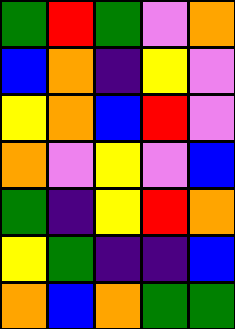[["green", "red", "green", "violet", "orange"], ["blue", "orange", "indigo", "yellow", "violet"], ["yellow", "orange", "blue", "red", "violet"], ["orange", "violet", "yellow", "violet", "blue"], ["green", "indigo", "yellow", "red", "orange"], ["yellow", "green", "indigo", "indigo", "blue"], ["orange", "blue", "orange", "green", "green"]]